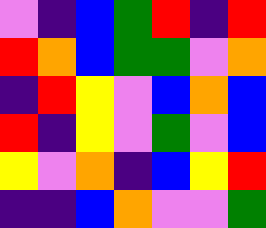[["violet", "indigo", "blue", "green", "red", "indigo", "red"], ["red", "orange", "blue", "green", "green", "violet", "orange"], ["indigo", "red", "yellow", "violet", "blue", "orange", "blue"], ["red", "indigo", "yellow", "violet", "green", "violet", "blue"], ["yellow", "violet", "orange", "indigo", "blue", "yellow", "red"], ["indigo", "indigo", "blue", "orange", "violet", "violet", "green"]]